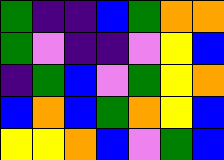[["green", "indigo", "indigo", "blue", "green", "orange", "orange"], ["green", "violet", "indigo", "indigo", "violet", "yellow", "blue"], ["indigo", "green", "blue", "violet", "green", "yellow", "orange"], ["blue", "orange", "blue", "green", "orange", "yellow", "blue"], ["yellow", "yellow", "orange", "blue", "violet", "green", "blue"]]